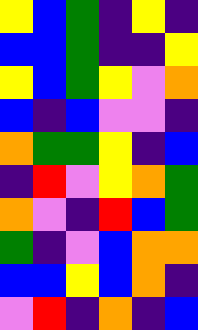[["yellow", "blue", "green", "indigo", "yellow", "indigo"], ["blue", "blue", "green", "indigo", "indigo", "yellow"], ["yellow", "blue", "green", "yellow", "violet", "orange"], ["blue", "indigo", "blue", "violet", "violet", "indigo"], ["orange", "green", "green", "yellow", "indigo", "blue"], ["indigo", "red", "violet", "yellow", "orange", "green"], ["orange", "violet", "indigo", "red", "blue", "green"], ["green", "indigo", "violet", "blue", "orange", "orange"], ["blue", "blue", "yellow", "blue", "orange", "indigo"], ["violet", "red", "indigo", "orange", "indigo", "blue"]]